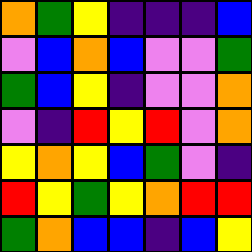[["orange", "green", "yellow", "indigo", "indigo", "indigo", "blue"], ["violet", "blue", "orange", "blue", "violet", "violet", "green"], ["green", "blue", "yellow", "indigo", "violet", "violet", "orange"], ["violet", "indigo", "red", "yellow", "red", "violet", "orange"], ["yellow", "orange", "yellow", "blue", "green", "violet", "indigo"], ["red", "yellow", "green", "yellow", "orange", "red", "red"], ["green", "orange", "blue", "blue", "indigo", "blue", "yellow"]]